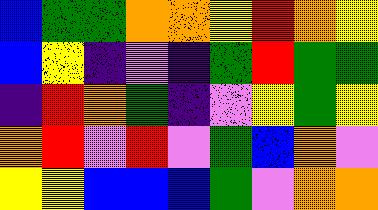[["blue", "green", "green", "orange", "orange", "yellow", "red", "orange", "yellow"], ["blue", "yellow", "indigo", "violet", "indigo", "green", "red", "green", "green"], ["indigo", "red", "orange", "green", "indigo", "violet", "yellow", "green", "yellow"], ["orange", "red", "violet", "red", "violet", "green", "blue", "orange", "violet"], ["yellow", "yellow", "blue", "blue", "blue", "green", "violet", "orange", "orange"]]